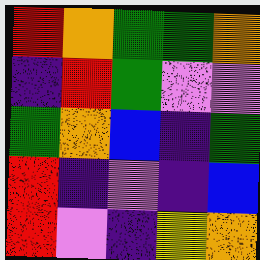[["red", "orange", "green", "green", "orange"], ["indigo", "red", "green", "violet", "violet"], ["green", "orange", "blue", "indigo", "green"], ["red", "indigo", "violet", "indigo", "blue"], ["red", "violet", "indigo", "yellow", "orange"]]